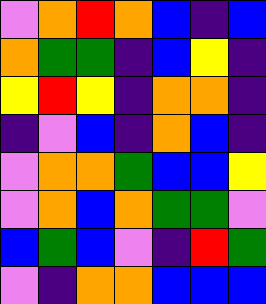[["violet", "orange", "red", "orange", "blue", "indigo", "blue"], ["orange", "green", "green", "indigo", "blue", "yellow", "indigo"], ["yellow", "red", "yellow", "indigo", "orange", "orange", "indigo"], ["indigo", "violet", "blue", "indigo", "orange", "blue", "indigo"], ["violet", "orange", "orange", "green", "blue", "blue", "yellow"], ["violet", "orange", "blue", "orange", "green", "green", "violet"], ["blue", "green", "blue", "violet", "indigo", "red", "green"], ["violet", "indigo", "orange", "orange", "blue", "blue", "blue"]]